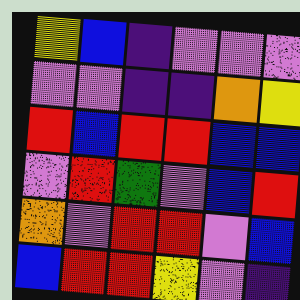[["yellow", "blue", "indigo", "violet", "violet", "violet"], ["violet", "violet", "indigo", "indigo", "orange", "yellow"], ["red", "blue", "red", "red", "blue", "blue"], ["violet", "red", "green", "violet", "blue", "red"], ["orange", "violet", "red", "red", "violet", "blue"], ["blue", "red", "red", "yellow", "violet", "indigo"]]